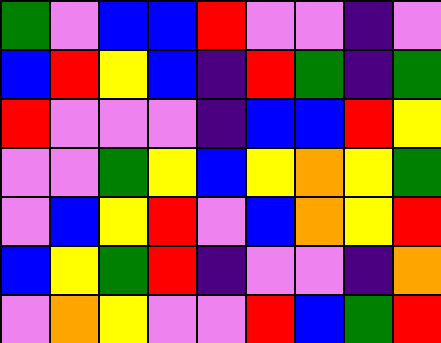[["green", "violet", "blue", "blue", "red", "violet", "violet", "indigo", "violet"], ["blue", "red", "yellow", "blue", "indigo", "red", "green", "indigo", "green"], ["red", "violet", "violet", "violet", "indigo", "blue", "blue", "red", "yellow"], ["violet", "violet", "green", "yellow", "blue", "yellow", "orange", "yellow", "green"], ["violet", "blue", "yellow", "red", "violet", "blue", "orange", "yellow", "red"], ["blue", "yellow", "green", "red", "indigo", "violet", "violet", "indigo", "orange"], ["violet", "orange", "yellow", "violet", "violet", "red", "blue", "green", "red"]]